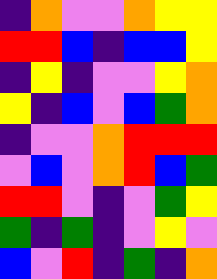[["indigo", "orange", "violet", "violet", "orange", "yellow", "yellow"], ["red", "red", "blue", "indigo", "blue", "blue", "yellow"], ["indigo", "yellow", "indigo", "violet", "violet", "yellow", "orange"], ["yellow", "indigo", "blue", "violet", "blue", "green", "orange"], ["indigo", "violet", "violet", "orange", "red", "red", "red"], ["violet", "blue", "violet", "orange", "red", "blue", "green"], ["red", "red", "violet", "indigo", "violet", "green", "yellow"], ["green", "indigo", "green", "indigo", "violet", "yellow", "violet"], ["blue", "violet", "red", "indigo", "green", "indigo", "orange"]]